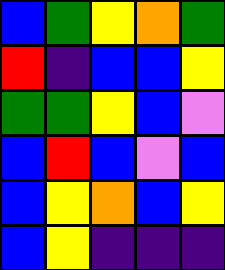[["blue", "green", "yellow", "orange", "green"], ["red", "indigo", "blue", "blue", "yellow"], ["green", "green", "yellow", "blue", "violet"], ["blue", "red", "blue", "violet", "blue"], ["blue", "yellow", "orange", "blue", "yellow"], ["blue", "yellow", "indigo", "indigo", "indigo"]]